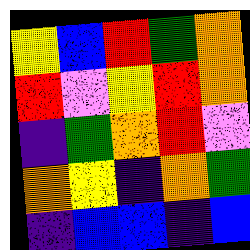[["yellow", "blue", "red", "green", "orange"], ["red", "violet", "yellow", "red", "orange"], ["indigo", "green", "orange", "red", "violet"], ["orange", "yellow", "indigo", "orange", "green"], ["indigo", "blue", "blue", "indigo", "blue"]]